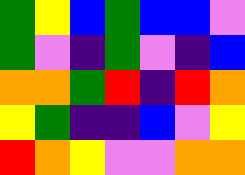[["green", "yellow", "blue", "green", "blue", "blue", "violet"], ["green", "violet", "indigo", "green", "violet", "indigo", "blue"], ["orange", "orange", "green", "red", "indigo", "red", "orange"], ["yellow", "green", "indigo", "indigo", "blue", "violet", "yellow"], ["red", "orange", "yellow", "violet", "violet", "orange", "orange"]]